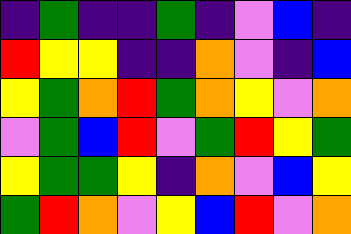[["indigo", "green", "indigo", "indigo", "green", "indigo", "violet", "blue", "indigo"], ["red", "yellow", "yellow", "indigo", "indigo", "orange", "violet", "indigo", "blue"], ["yellow", "green", "orange", "red", "green", "orange", "yellow", "violet", "orange"], ["violet", "green", "blue", "red", "violet", "green", "red", "yellow", "green"], ["yellow", "green", "green", "yellow", "indigo", "orange", "violet", "blue", "yellow"], ["green", "red", "orange", "violet", "yellow", "blue", "red", "violet", "orange"]]